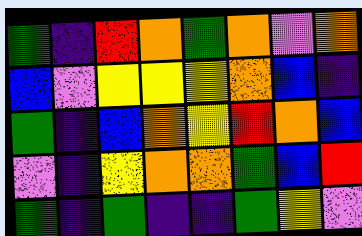[["green", "indigo", "red", "orange", "green", "orange", "violet", "orange"], ["blue", "violet", "yellow", "yellow", "yellow", "orange", "blue", "indigo"], ["green", "indigo", "blue", "orange", "yellow", "red", "orange", "blue"], ["violet", "indigo", "yellow", "orange", "orange", "green", "blue", "red"], ["green", "indigo", "green", "indigo", "indigo", "green", "yellow", "violet"]]